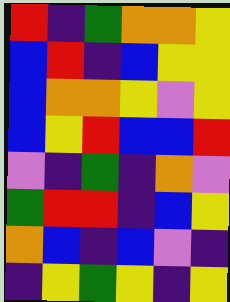[["red", "indigo", "green", "orange", "orange", "yellow"], ["blue", "red", "indigo", "blue", "yellow", "yellow"], ["blue", "orange", "orange", "yellow", "violet", "yellow"], ["blue", "yellow", "red", "blue", "blue", "red"], ["violet", "indigo", "green", "indigo", "orange", "violet"], ["green", "red", "red", "indigo", "blue", "yellow"], ["orange", "blue", "indigo", "blue", "violet", "indigo"], ["indigo", "yellow", "green", "yellow", "indigo", "yellow"]]